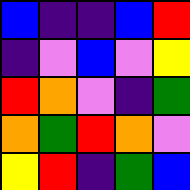[["blue", "indigo", "indigo", "blue", "red"], ["indigo", "violet", "blue", "violet", "yellow"], ["red", "orange", "violet", "indigo", "green"], ["orange", "green", "red", "orange", "violet"], ["yellow", "red", "indigo", "green", "blue"]]